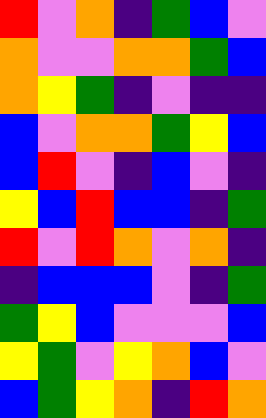[["red", "violet", "orange", "indigo", "green", "blue", "violet"], ["orange", "violet", "violet", "orange", "orange", "green", "blue"], ["orange", "yellow", "green", "indigo", "violet", "indigo", "indigo"], ["blue", "violet", "orange", "orange", "green", "yellow", "blue"], ["blue", "red", "violet", "indigo", "blue", "violet", "indigo"], ["yellow", "blue", "red", "blue", "blue", "indigo", "green"], ["red", "violet", "red", "orange", "violet", "orange", "indigo"], ["indigo", "blue", "blue", "blue", "violet", "indigo", "green"], ["green", "yellow", "blue", "violet", "violet", "violet", "blue"], ["yellow", "green", "violet", "yellow", "orange", "blue", "violet"], ["blue", "green", "yellow", "orange", "indigo", "red", "orange"]]